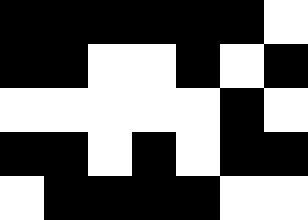[["black", "black", "black", "black", "black", "black", "white"], ["black", "black", "white", "white", "black", "white", "black"], ["white", "white", "white", "white", "white", "black", "white"], ["black", "black", "white", "black", "white", "black", "black"], ["white", "black", "black", "black", "black", "white", "white"]]